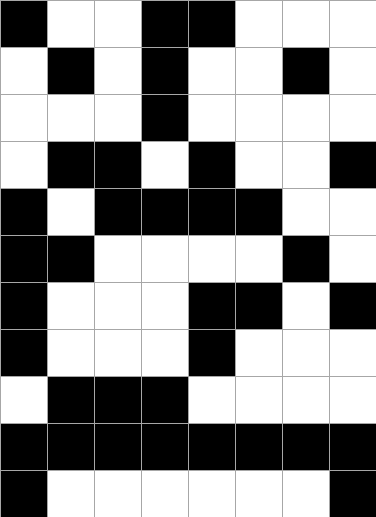[["black", "white", "white", "black", "black", "white", "white", "white"], ["white", "black", "white", "black", "white", "white", "black", "white"], ["white", "white", "white", "black", "white", "white", "white", "white"], ["white", "black", "black", "white", "black", "white", "white", "black"], ["black", "white", "black", "black", "black", "black", "white", "white"], ["black", "black", "white", "white", "white", "white", "black", "white"], ["black", "white", "white", "white", "black", "black", "white", "black"], ["black", "white", "white", "white", "black", "white", "white", "white"], ["white", "black", "black", "black", "white", "white", "white", "white"], ["black", "black", "black", "black", "black", "black", "black", "black"], ["black", "white", "white", "white", "white", "white", "white", "black"]]